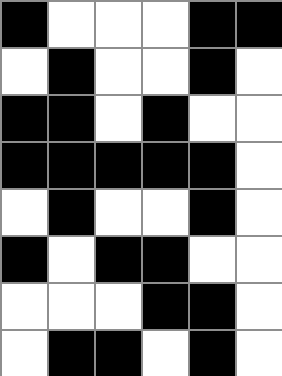[["black", "white", "white", "white", "black", "black"], ["white", "black", "white", "white", "black", "white"], ["black", "black", "white", "black", "white", "white"], ["black", "black", "black", "black", "black", "white"], ["white", "black", "white", "white", "black", "white"], ["black", "white", "black", "black", "white", "white"], ["white", "white", "white", "black", "black", "white"], ["white", "black", "black", "white", "black", "white"]]